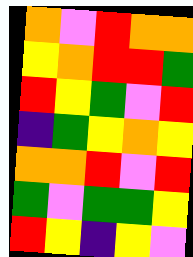[["orange", "violet", "red", "orange", "orange"], ["yellow", "orange", "red", "red", "green"], ["red", "yellow", "green", "violet", "red"], ["indigo", "green", "yellow", "orange", "yellow"], ["orange", "orange", "red", "violet", "red"], ["green", "violet", "green", "green", "yellow"], ["red", "yellow", "indigo", "yellow", "violet"]]